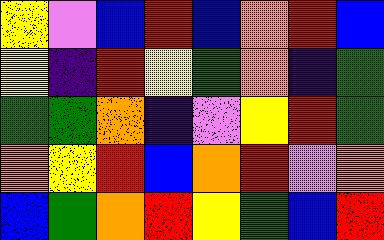[["yellow", "violet", "blue", "red", "blue", "orange", "red", "blue"], ["yellow", "indigo", "red", "yellow", "green", "orange", "indigo", "green"], ["green", "green", "orange", "indigo", "violet", "yellow", "red", "green"], ["orange", "yellow", "red", "blue", "orange", "red", "violet", "orange"], ["blue", "green", "orange", "red", "yellow", "green", "blue", "red"]]